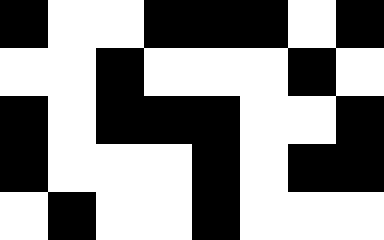[["black", "white", "white", "black", "black", "black", "white", "black"], ["white", "white", "black", "white", "white", "white", "black", "white"], ["black", "white", "black", "black", "black", "white", "white", "black"], ["black", "white", "white", "white", "black", "white", "black", "black"], ["white", "black", "white", "white", "black", "white", "white", "white"]]